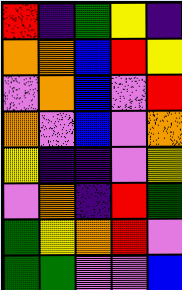[["red", "indigo", "green", "yellow", "indigo"], ["orange", "orange", "blue", "red", "yellow"], ["violet", "orange", "blue", "violet", "red"], ["orange", "violet", "blue", "violet", "orange"], ["yellow", "indigo", "indigo", "violet", "yellow"], ["violet", "orange", "indigo", "red", "green"], ["green", "yellow", "orange", "red", "violet"], ["green", "green", "violet", "violet", "blue"]]